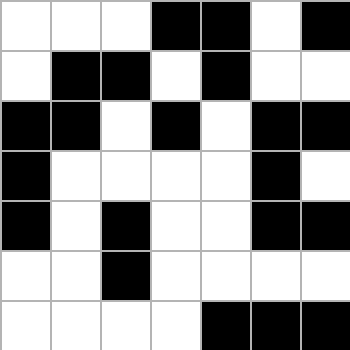[["white", "white", "white", "black", "black", "white", "black"], ["white", "black", "black", "white", "black", "white", "white"], ["black", "black", "white", "black", "white", "black", "black"], ["black", "white", "white", "white", "white", "black", "white"], ["black", "white", "black", "white", "white", "black", "black"], ["white", "white", "black", "white", "white", "white", "white"], ["white", "white", "white", "white", "black", "black", "black"]]